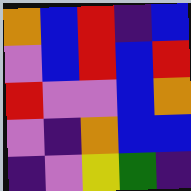[["orange", "blue", "red", "indigo", "blue"], ["violet", "blue", "red", "blue", "red"], ["red", "violet", "violet", "blue", "orange"], ["violet", "indigo", "orange", "blue", "blue"], ["indigo", "violet", "yellow", "green", "indigo"]]